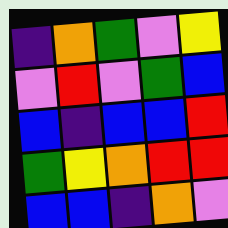[["indigo", "orange", "green", "violet", "yellow"], ["violet", "red", "violet", "green", "blue"], ["blue", "indigo", "blue", "blue", "red"], ["green", "yellow", "orange", "red", "red"], ["blue", "blue", "indigo", "orange", "violet"]]